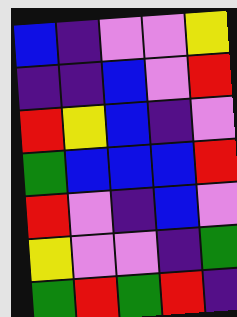[["blue", "indigo", "violet", "violet", "yellow"], ["indigo", "indigo", "blue", "violet", "red"], ["red", "yellow", "blue", "indigo", "violet"], ["green", "blue", "blue", "blue", "red"], ["red", "violet", "indigo", "blue", "violet"], ["yellow", "violet", "violet", "indigo", "green"], ["green", "red", "green", "red", "indigo"]]